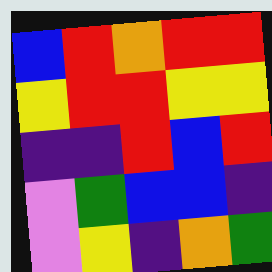[["blue", "red", "orange", "red", "red"], ["yellow", "red", "red", "yellow", "yellow"], ["indigo", "indigo", "red", "blue", "red"], ["violet", "green", "blue", "blue", "indigo"], ["violet", "yellow", "indigo", "orange", "green"]]